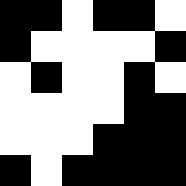[["black", "black", "white", "black", "black", "white"], ["black", "white", "white", "white", "white", "black"], ["white", "black", "white", "white", "black", "white"], ["white", "white", "white", "white", "black", "black"], ["white", "white", "white", "black", "black", "black"], ["black", "white", "black", "black", "black", "black"]]